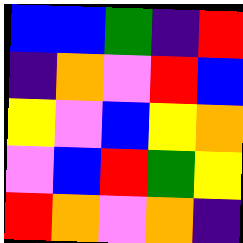[["blue", "blue", "green", "indigo", "red"], ["indigo", "orange", "violet", "red", "blue"], ["yellow", "violet", "blue", "yellow", "orange"], ["violet", "blue", "red", "green", "yellow"], ["red", "orange", "violet", "orange", "indigo"]]